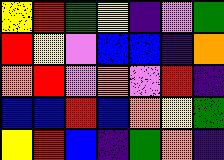[["yellow", "red", "green", "yellow", "indigo", "violet", "green"], ["red", "yellow", "violet", "blue", "blue", "indigo", "orange"], ["orange", "red", "violet", "orange", "violet", "red", "indigo"], ["blue", "blue", "red", "blue", "orange", "yellow", "green"], ["yellow", "red", "blue", "indigo", "green", "orange", "indigo"]]